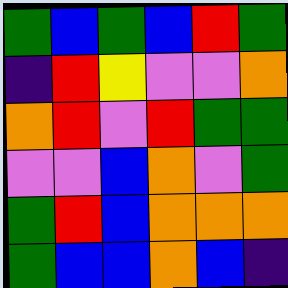[["green", "blue", "green", "blue", "red", "green"], ["indigo", "red", "yellow", "violet", "violet", "orange"], ["orange", "red", "violet", "red", "green", "green"], ["violet", "violet", "blue", "orange", "violet", "green"], ["green", "red", "blue", "orange", "orange", "orange"], ["green", "blue", "blue", "orange", "blue", "indigo"]]